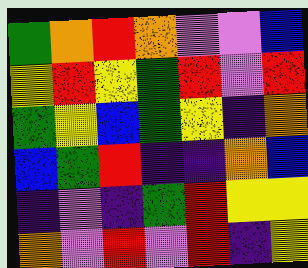[["green", "orange", "red", "orange", "violet", "violet", "blue"], ["yellow", "red", "yellow", "green", "red", "violet", "red"], ["green", "yellow", "blue", "green", "yellow", "indigo", "orange"], ["blue", "green", "red", "indigo", "indigo", "orange", "blue"], ["indigo", "violet", "indigo", "green", "red", "yellow", "yellow"], ["orange", "violet", "red", "violet", "red", "indigo", "yellow"]]